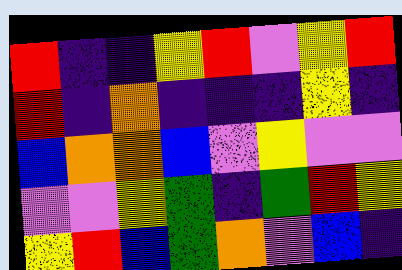[["red", "indigo", "indigo", "yellow", "red", "violet", "yellow", "red"], ["red", "indigo", "orange", "indigo", "indigo", "indigo", "yellow", "indigo"], ["blue", "orange", "orange", "blue", "violet", "yellow", "violet", "violet"], ["violet", "violet", "yellow", "green", "indigo", "green", "red", "yellow"], ["yellow", "red", "blue", "green", "orange", "violet", "blue", "indigo"]]